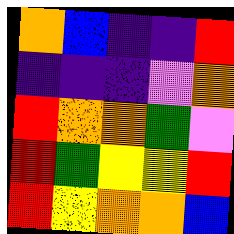[["orange", "blue", "indigo", "indigo", "red"], ["indigo", "indigo", "indigo", "violet", "orange"], ["red", "orange", "orange", "green", "violet"], ["red", "green", "yellow", "yellow", "red"], ["red", "yellow", "orange", "orange", "blue"]]